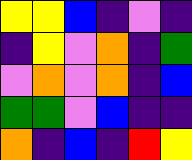[["yellow", "yellow", "blue", "indigo", "violet", "indigo"], ["indigo", "yellow", "violet", "orange", "indigo", "green"], ["violet", "orange", "violet", "orange", "indigo", "blue"], ["green", "green", "violet", "blue", "indigo", "indigo"], ["orange", "indigo", "blue", "indigo", "red", "yellow"]]